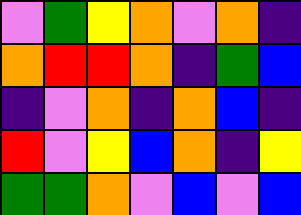[["violet", "green", "yellow", "orange", "violet", "orange", "indigo"], ["orange", "red", "red", "orange", "indigo", "green", "blue"], ["indigo", "violet", "orange", "indigo", "orange", "blue", "indigo"], ["red", "violet", "yellow", "blue", "orange", "indigo", "yellow"], ["green", "green", "orange", "violet", "blue", "violet", "blue"]]